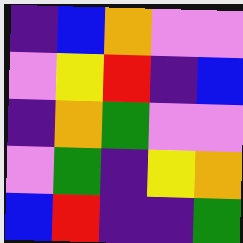[["indigo", "blue", "orange", "violet", "violet"], ["violet", "yellow", "red", "indigo", "blue"], ["indigo", "orange", "green", "violet", "violet"], ["violet", "green", "indigo", "yellow", "orange"], ["blue", "red", "indigo", "indigo", "green"]]